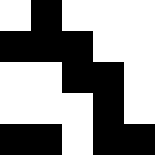[["white", "black", "white", "white", "white"], ["black", "black", "black", "white", "white"], ["white", "white", "black", "black", "white"], ["white", "white", "white", "black", "white"], ["black", "black", "white", "black", "black"]]